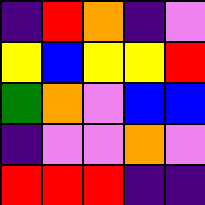[["indigo", "red", "orange", "indigo", "violet"], ["yellow", "blue", "yellow", "yellow", "red"], ["green", "orange", "violet", "blue", "blue"], ["indigo", "violet", "violet", "orange", "violet"], ["red", "red", "red", "indigo", "indigo"]]